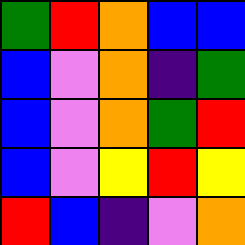[["green", "red", "orange", "blue", "blue"], ["blue", "violet", "orange", "indigo", "green"], ["blue", "violet", "orange", "green", "red"], ["blue", "violet", "yellow", "red", "yellow"], ["red", "blue", "indigo", "violet", "orange"]]